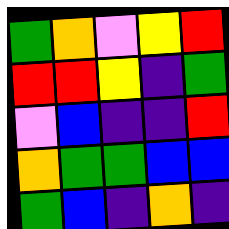[["green", "orange", "violet", "yellow", "red"], ["red", "red", "yellow", "indigo", "green"], ["violet", "blue", "indigo", "indigo", "red"], ["orange", "green", "green", "blue", "blue"], ["green", "blue", "indigo", "orange", "indigo"]]